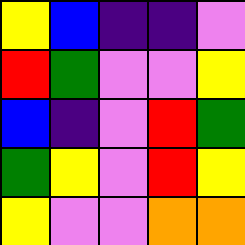[["yellow", "blue", "indigo", "indigo", "violet"], ["red", "green", "violet", "violet", "yellow"], ["blue", "indigo", "violet", "red", "green"], ["green", "yellow", "violet", "red", "yellow"], ["yellow", "violet", "violet", "orange", "orange"]]